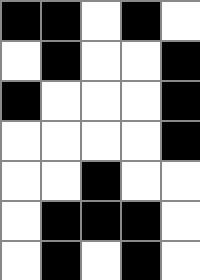[["black", "black", "white", "black", "white"], ["white", "black", "white", "white", "black"], ["black", "white", "white", "white", "black"], ["white", "white", "white", "white", "black"], ["white", "white", "black", "white", "white"], ["white", "black", "black", "black", "white"], ["white", "black", "white", "black", "white"]]